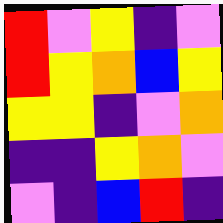[["red", "violet", "yellow", "indigo", "violet"], ["red", "yellow", "orange", "blue", "yellow"], ["yellow", "yellow", "indigo", "violet", "orange"], ["indigo", "indigo", "yellow", "orange", "violet"], ["violet", "indigo", "blue", "red", "indigo"]]